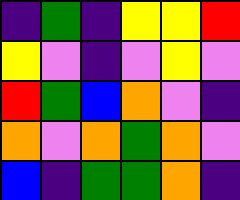[["indigo", "green", "indigo", "yellow", "yellow", "red"], ["yellow", "violet", "indigo", "violet", "yellow", "violet"], ["red", "green", "blue", "orange", "violet", "indigo"], ["orange", "violet", "orange", "green", "orange", "violet"], ["blue", "indigo", "green", "green", "orange", "indigo"]]